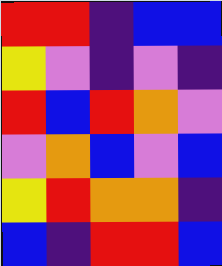[["red", "red", "indigo", "blue", "blue"], ["yellow", "violet", "indigo", "violet", "indigo"], ["red", "blue", "red", "orange", "violet"], ["violet", "orange", "blue", "violet", "blue"], ["yellow", "red", "orange", "orange", "indigo"], ["blue", "indigo", "red", "red", "blue"]]